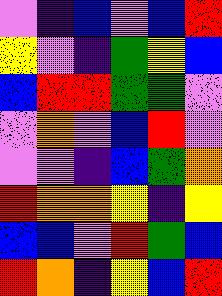[["violet", "indigo", "blue", "violet", "blue", "red"], ["yellow", "violet", "indigo", "green", "yellow", "blue"], ["blue", "red", "red", "green", "green", "violet"], ["violet", "orange", "violet", "blue", "red", "violet"], ["violet", "violet", "indigo", "blue", "green", "orange"], ["red", "orange", "orange", "yellow", "indigo", "yellow"], ["blue", "blue", "violet", "red", "green", "blue"], ["red", "orange", "indigo", "yellow", "blue", "red"]]